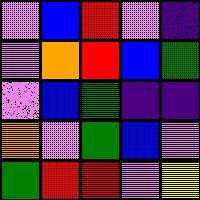[["violet", "blue", "red", "violet", "indigo"], ["violet", "orange", "red", "blue", "green"], ["violet", "blue", "green", "indigo", "indigo"], ["orange", "violet", "green", "blue", "violet"], ["green", "red", "red", "violet", "yellow"]]